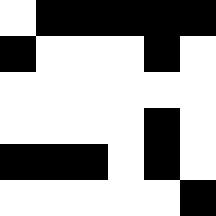[["white", "black", "black", "black", "black", "black"], ["black", "white", "white", "white", "black", "white"], ["white", "white", "white", "white", "white", "white"], ["white", "white", "white", "white", "black", "white"], ["black", "black", "black", "white", "black", "white"], ["white", "white", "white", "white", "white", "black"]]